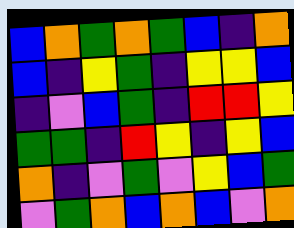[["blue", "orange", "green", "orange", "green", "blue", "indigo", "orange"], ["blue", "indigo", "yellow", "green", "indigo", "yellow", "yellow", "blue"], ["indigo", "violet", "blue", "green", "indigo", "red", "red", "yellow"], ["green", "green", "indigo", "red", "yellow", "indigo", "yellow", "blue"], ["orange", "indigo", "violet", "green", "violet", "yellow", "blue", "green"], ["violet", "green", "orange", "blue", "orange", "blue", "violet", "orange"]]